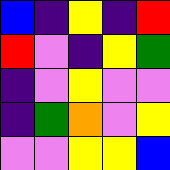[["blue", "indigo", "yellow", "indigo", "red"], ["red", "violet", "indigo", "yellow", "green"], ["indigo", "violet", "yellow", "violet", "violet"], ["indigo", "green", "orange", "violet", "yellow"], ["violet", "violet", "yellow", "yellow", "blue"]]